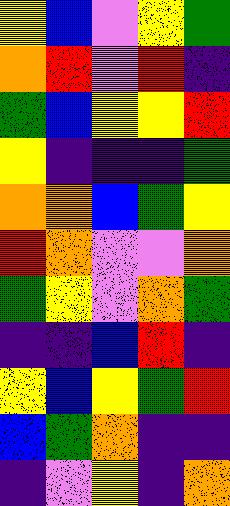[["yellow", "blue", "violet", "yellow", "green"], ["orange", "red", "violet", "red", "indigo"], ["green", "blue", "yellow", "yellow", "red"], ["yellow", "indigo", "indigo", "indigo", "green"], ["orange", "orange", "blue", "green", "yellow"], ["red", "orange", "violet", "violet", "orange"], ["green", "yellow", "violet", "orange", "green"], ["indigo", "indigo", "blue", "red", "indigo"], ["yellow", "blue", "yellow", "green", "red"], ["blue", "green", "orange", "indigo", "indigo"], ["indigo", "violet", "yellow", "indigo", "orange"]]